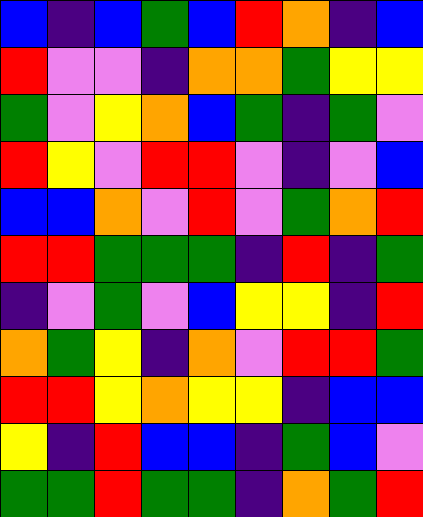[["blue", "indigo", "blue", "green", "blue", "red", "orange", "indigo", "blue"], ["red", "violet", "violet", "indigo", "orange", "orange", "green", "yellow", "yellow"], ["green", "violet", "yellow", "orange", "blue", "green", "indigo", "green", "violet"], ["red", "yellow", "violet", "red", "red", "violet", "indigo", "violet", "blue"], ["blue", "blue", "orange", "violet", "red", "violet", "green", "orange", "red"], ["red", "red", "green", "green", "green", "indigo", "red", "indigo", "green"], ["indigo", "violet", "green", "violet", "blue", "yellow", "yellow", "indigo", "red"], ["orange", "green", "yellow", "indigo", "orange", "violet", "red", "red", "green"], ["red", "red", "yellow", "orange", "yellow", "yellow", "indigo", "blue", "blue"], ["yellow", "indigo", "red", "blue", "blue", "indigo", "green", "blue", "violet"], ["green", "green", "red", "green", "green", "indigo", "orange", "green", "red"]]